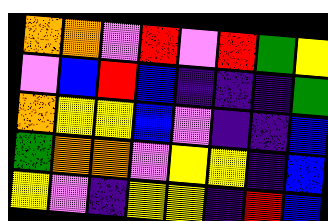[["orange", "orange", "violet", "red", "violet", "red", "green", "yellow"], ["violet", "blue", "red", "blue", "indigo", "indigo", "indigo", "green"], ["orange", "yellow", "yellow", "blue", "violet", "indigo", "indigo", "blue"], ["green", "orange", "orange", "violet", "yellow", "yellow", "indigo", "blue"], ["yellow", "violet", "indigo", "yellow", "yellow", "indigo", "red", "blue"]]